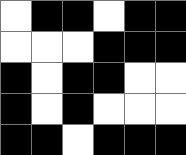[["white", "black", "black", "white", "black", "black"], ["white", "white", "white", "black", "black", "black"], ["black", "white", "black", "black", "white", "white"], ["black", "white", "black", "white", "white", "white"], ["black", "black", "white", "black", "black", "black"]]